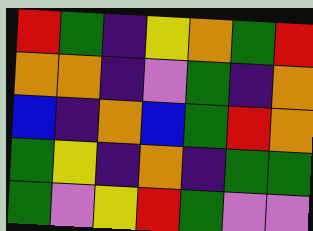[["red", "green", "indigo", "yellow", "orange", "green", "red"], ["orange", "orange", "indigo", "violet", "green", "indigo", "orange"], ["blue", "indigo", "orange", "blue", "green", "red", "orange"], ["green", "yellow", "indigo", "orange", "indigo", "green", "green"], ["green", "violet", "yellow", "red", "green", "violet", "violet"]]